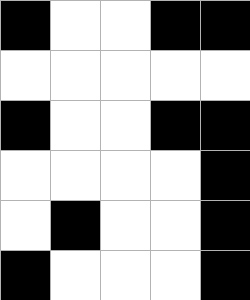[["black", "white", "white", "black", "black"], ["white", "white", "white", "white", "white"], ["black", "white", "white", "black", "black"], ["white", "white", "white", "white", "black"], ["white", "black", "white", "white", "black"], ["black", "white", "white", "white", "black"]]